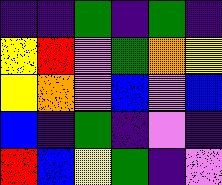[["indigo", "indigo", "green", "indigo", "green", "indigo"], ["yellow", "red", "violet", "green", "orange", "yellow"], ["yellow", "orange", "violet", "blue", "violet", "blue"], ["blue", "indigo", "green", "indigo", "violet", "indigo"], ["red", "blue", "yellow", "green", "indigo", "violet"]]